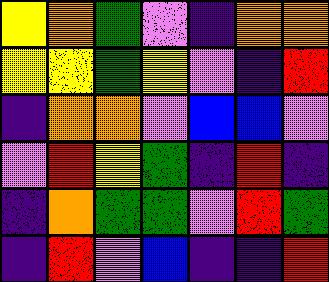[["yellow", "orange", "green", "violet", "indigo", "orange", "orange"], ["yellow", "yellow", "green", "yellow", "violet", "indigo", "red"], ["indigo", "orange", "orange", "violet", "blue", "blue", "violet"], ["violet", "red", "yellow", "green", "indigo", "red", "indigo"], ["indigo", "orange", "green", "green", "violet", "red", "green"], ["indigo", "red", "violet", "blue", "indigo", "indigo", "red"]]